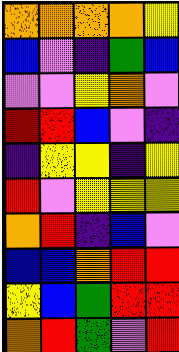[["orange", "orange", "orange", "orange", "yellow"], ["blue", "violet", "indigo", "green", "blue"], ["violet", "violet", "yellow", "orange", "violet"], ["red", "red", "blue", "violet", "indigo"], ["indigo", "yellow", "yellow", "indigo", "yellow"], ["red", "violet", "yellow", "yellow", "yellow"], ["orange", "red", "indigo", "blue", "violet"], ["blue", "blue", "orange", "red", "red"], ["yellow", "blue", "green", "red", "red"], ["orange", "red", "green", "violet", "red"]]